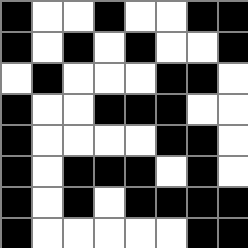[["black", "white", "white", "black", "white", "white", "black", "black"], ["black", "white", "black", "white", "black", "white", "white", "black"], ["white", "black", "white", "white", "white", "black", "black", "white"], ["black", "white", "white", "black", "black", "black", "white", "white"], ["black", "white", "white", "white", "white", "black", "black", "white"], ["black", "white", "black", "black", "black", "white", "black", "white"], ["black", "white", "black", "white", "black", "black", "black", "black"], ["black", "white", "white", "white", "white", "white", "black", "black"]]